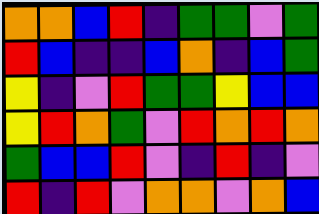[["orange", "orange", "blue", "red", "indigo", "green", "green", "violet", "green"], ["red", "blue", "indigo", "indigo", "blue", "orange", "indigo", "blue", "green"], ["yellow", "indigo", "violet", "red", "green", "green", "yellow", "blue", "blue"], ["yellow", "red", "orange", "green", "violet", "red", "orange", "red", "orange"], ["green", "blue", "blue", "red", "violet", "indigo", "red", "indigo", "violet"], ["red", "indigo", "red", "violet", "orange", "orange", "violet", "orange", "blue"]]